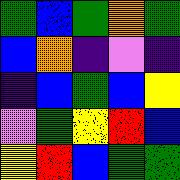[["green", "blue", "green", "orange", "green"], ["blue", "orange", "indigo", "violet", "indigo"], ["indigo", "blue", "green", "blue", "yellow"], ["violet", "green", "yellow", "red", "blue"], ["yellow", "red", "blue", "green", "green"]]